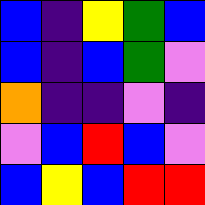[["blue", "indigo", "yellow", "green", "blue"], ["blue", "indigo", "blue", "green", "violet"], ["orange", "indigo", "indigo", "violet", "indigo"], ["violet", "blue", "red", "blue", "violet"], ["blue", "yellow", "blue", "red", "red"]]